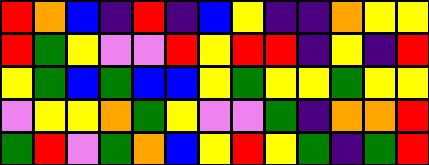[["red", "orange", "blue", "indigo", "red", "indigo", "blue", "yellow", "indigo", "indigo", "orange", "yellow", "yellow"], ["red", "green", "yellow", "violet", "violet", "red", "yellow", "red", "red", "indigo", "yellow", "indigo", "red"], ["yellow", "green", "blue", "green", "blue", "blue", "yellow", "green", "yellow", "yellow", "green", "yellow", "yellow"], ["violet", "yellow", "yellow", "orange", "green", "yellow", "violet", "violet", "green", "indigo", "orange", "orange", "red"], ["green", "red", "violet", "green", "orange", "blue", "yellow", "red", "yellow", "green", "indigo", "green", "red"]]